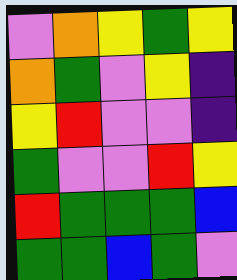[["violet", "orange", "yellow", "green", "yellow"], ["orange", "green", "violet", "yellow", "indigo"], ["yellow", "red", "violet", "violet", "indigo"], ["green", "violet", "violet", "red", "yellow"], ["red", "green", "green", "green", "blue"], ["green", "green", "blue", "green", "violet"]]